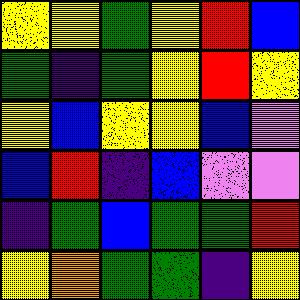[["yellow", "yellow", "green", "yellow", "red", "blue"], ["green", "indigo", "green", "yellow", "red", "yellow"], ["yellow", "blue", "yellow", "yellow", "blue", "violet"], ["blue", "red", "indigo", "blue", "violet", "violet"], ["indigo", "green", "blue", "green", "green", "red"], ["yellow", "orange", "green", "green", "indigo", "yellow"]]